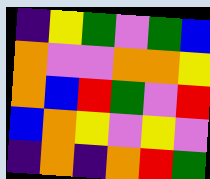[["indigo", "yellow", "green", "violet", "green", "blue"], ["orange", "violet", "violet", "orange", "orange", "yellow"], ["orange", "blue", "red", "green", "violet", "red"], ["blue", "orange", "yellow", "violet", "yellow", "violet"], ["indigo", "orange", "indigo", "orange", "red", "green"]]